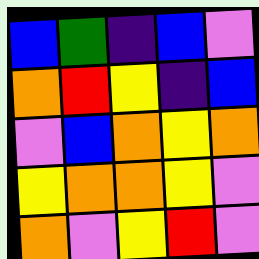[["blue", "green", "indigo", "blue", "violet"], ["orange", "red", "yellow", "indigo", "blue"], ["violet", "blue", "orange", "yellow", "orange"], ["yellow", "orange", "orange", "yellow", "violet"], ["orange", "violet", "yellow", "red", "violet"]]